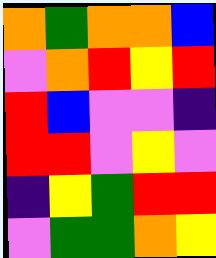[["orange", "green", "orange", "orange", "blue"], ["violet", "orange", "red", "yellow", "red"], ["red", "blue", "violet", "violet", "indigo"], ["red", "red", "violet", "yellow", "violet"], ["indigo", "yellow", "green", "red", "red"], ["violet", "green", "green", "orange", "yellow"]]